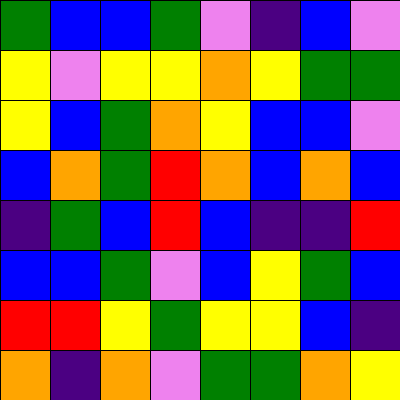[["green", "blue", "blue", "green", "violet", "indigo", "blue", "violet"], ["yellow", "violet", "yellow", "yellow", "orange", "yellow", "green", "green"], ["yellow", "blue", "green", "orange", "yellow", "blue", "blue", "violet"], ["blue", "orange", "green", "red", "orange", "blue", "orange", "blue"], ["indigo", "green", "blue", "red", "blue", "indigo", "indigo", "red"], ["blue", "blue", "green", "violet", "blue", "yellow", "green", "blue"], ["red", "red", "yellow", "green", "yellow", "yellow", "blue", "indigo"], ["orange", "indigo", "orange", "violet", "green", "green", "orange", "yellow"]]